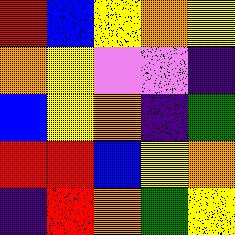[["red", "blue", "yellow", "orange", "yellow"], ["orange", "yellow", "violet", "violet", "indigo"], ["blue", "yellow", "orange", "indigo", "green"], ["red", "red", "blue", "yellow", "orange"], ["indigo", "red", "orange", "green", "yellow"]]